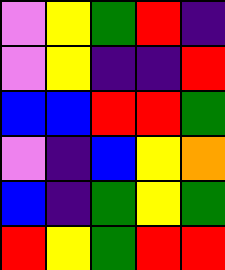[["violet", "yellow", "green", "red", "indigo"], ["violet", "yellow", "indigo", "indigo", "red"], ["blue", "blue", "red", "red", "green"], ["violet", "indigo", "blue", "yellow", "orange"], ["blue", "indigo", "green", "yellow", "green"], ["red", "yellow", "green", "red", "red"]]